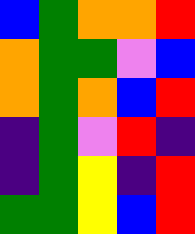[["blue", "green", "orange", "orange", "red"], ["orange", "green", "green", "violet", "blue"], ["orange", "green", "orange", "blue", "red"], ["indigo", "green", "violet", "red", "indigo"], ["indigo", "green", "yellow", "indigo", "red"], ["green", "green", "yellow", "blue", "red"]]